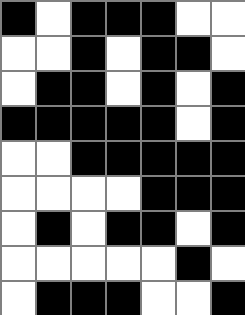[["black", "white", "black", "black", "black", "white", "white"], ["white", "white", "black", "white", "black", "black", "white"], ["white", "black", "black", "white", "black", "white", "black"], ["black", "black", "black", "black", "black", "white", "black"], ["white", "white", "black", "black", "black", "black", "black"], ["white", "white", "white", "white", "black", "black", "black"], ["white", "black", "white", "black", "black", "white", "black"], ["white", "white", "white", "white", "white", "black", "white"], ["white", "black", "black", "black", "white", "white", "black"]]